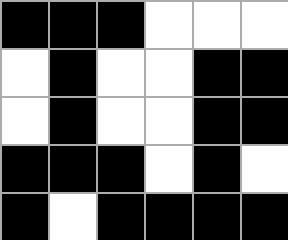[["black", "black", "black", "white", "white", "white"], ["white", "black", "white", "white", "black", "black"], ["white", "black", "white", "white", "black", "black"], ["black", "black", "black", "white", "black", "white"], ["black", "white", "black", "black", "black", "black"]]